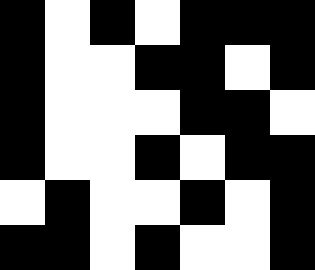[["black", "white", "black", "white", "black", "black", "black"], ["black", "white", "white", "black", "black", "white", "black"], ["black", "white", "white", "white", "black", "black", "white"], ["black", "white", "white", "black", "white", "black", "black"], ["white", "black", "white", "white", "black", "white", "black"], ["black", "black", "white", "black", "white", "white", "black"]]